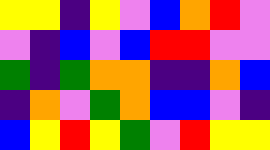[["yellow", "yellow", "indigo", "yellow", "violet", "blue", "orange", "red", "violet"], ["violet", "indigo", "blue", "violet", "blue", "red", "red", "violet", "violet"], ["green", "indigo", "green", "orange", "orange", "indigo", "indigo", "orange", "blue"], ["indigo", "orange", "violet", "green", "orange", "blue", "blue", "violet", "indigo"], ["blue", "yellow", "red", "yellow", "green", "violet", "red", "yellow", "yellow"]]